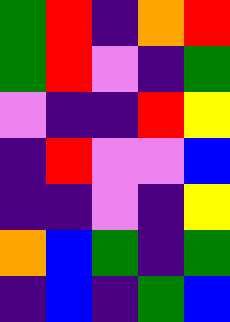[["green", "red", "indigo", "orange", "red"], ["green", "red", "violet", "indigo", "green"], ["violet", "indigo", "indigo", "red", "yellow"], ["indigo", "red", "violet", "violet", "blue"], ["indigo", "indigo", "violet", "indigo", "yellow"], ["orange", "blue", "green", "indigo", "green"], ["indigo", "blue", "indigo", "green", "blue"]]